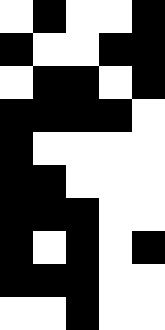[["white", "black", "white", "white", "black"], ["black", "white", "white", "black", "black"], ["white", "black", "black", "white", "black"], ["black", "black", "black", "black", "white"], ["black", "white", "white", "white", "white"], ["black", "black", "white", "white", "white"], ["black", "black", "black", "white", "white"], ["black", "white", "black", "white", "black"], ["black", "black", "black", "white", "white"], ["white", "white", "black", "white", "white"]]